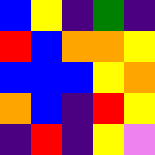[["blue", "yellow", "indigo", "green", "indigo"], ["red", "blue", "orange", "orange", "yellow"], ["blue", "blue", "blue", "yellow", "orange"], ["orange", "blue", "indigo", "red", "yellow"], ["indigo", "red", "indigo", "yellow", "violet"]]